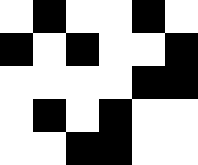[["white", "black", "white", "white", "black", "white"], ["black", "white", "black", "white", "white", "black"], ["white", "white", "white", "white", "black", "black"], ["white", "black", "white", "black", "white", "white"], ["white", "white", "black", "black", "white", "white"]]